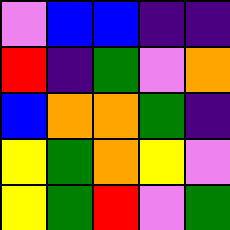[["violet", "blue", "blue", "indigo", "indigo"], ["red", "indigo", "green", "violet", "orange"], ["blue", "orange", "orange", "green", "indigo"], ["yellow", "green", "orange", "yellow", "violet"], ["yellow", "green", "red", "violet", "green"]]